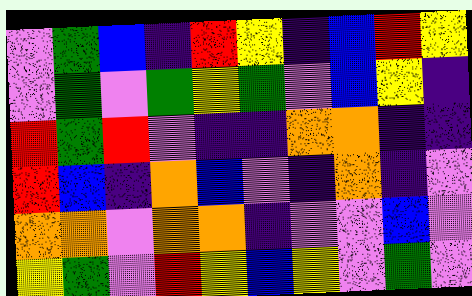[["violet", "green", "blue", "indigo", "red", "yellow", "indigo", "blue", "red", "yellow"], ["violet", "green", "violet", "green", "yellow", "green", "violet", "blue", "yellow", "indigo"], ["red", "green", "red", "violet", "indigo", "indigo", "orange", "orange", "indigo", "indigo"], ["red", "blue", "indigo", "orange", "blue", "violet", "indigo", "orange", "indigo", "violet"], ["orange", "orange", "violet", "orange", "orange", "indigo", "violet", "violet", "blue", "violet"], ["yellow", "green", "violet", "red", "yellow", "blue", "yellow", "violet", "green", "violet"]]